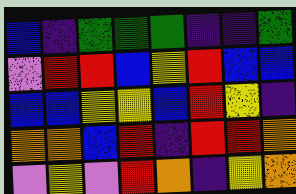[["blue", "indigo", "green", "green", "green", "indigo", "indigo", "green"], ["violet", "red", "red", "blue", "yellow", "red", "blue", "blue"], ["blue", "blue", "yellow", "yellow", "blue", "red", "yellow", "indigo"], ["orange", "orange", "blue", "red", "indigo", "red", "red", "orange"], ["violet", "yellow", "violet", "red", "orange", "indigo", "yellow", "orange"]]